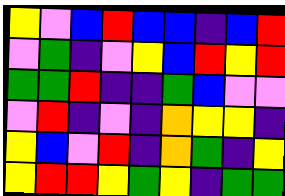[["yellow", "violet", "blue", "red", "blue", "blue", "indigo", "blue", "red"], ["violet", "green", "indigo", "violet", "yellow", "blue", "red", "yellow", "red"], ["green", "green", "red", "indigo", "indigo", "green", "blue", "violet", "violet"], ["violet", "red", "indigo", "violet", "indigo", "orange", "yellow", "yellow", "indigo"], ["yellow", "blue", "violet", "red", "indigo", "orange", "green", "indigo", "yellow"], ["yellow", "red", "red", "yellow", "green", "yellow", "indigo", "green", "green"]]